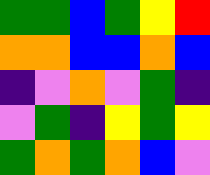[["green", "green", "blue", "green", "yellow", "red"], ["orange", "orange", "blue", "blue", "orange", "blue"], ["indigo", "violet", "orange", "violet", "green", "indigo"], ["violet", "green", "indigo", "yellow", "green", "yellow"], ["green", "orange", "green", "orange", "blue", "violet"]]